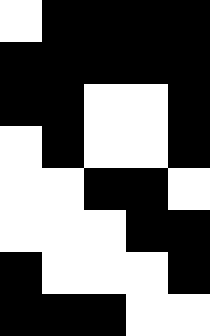[["white", "black", "black", "black", "black"], ["black", "black", "black", "black", "black"], ["black", "black", "white", "white", "black"], ["white", "black", "white", "white", "black"], ["white", "white", "black", "black", "white"], ["white", "white", "white", "black", "black"], ["black", "white", "white", "white", "black"], ["black", "black", "black", "white", "white"]]